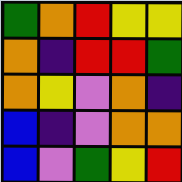[["green", "orange", "red", "yellow", "yellow"], ["orange", "indigo", "red", "red", "green"], ["orange", "yellow", "violet", "orange", "indigo"], ["blue", "indigo", "violet", "orange", "orange"], ["blue", "violet", "green", "yellow", "red"]]